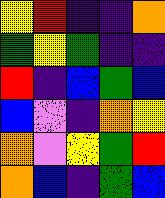[["yellow", "red", "indigo", "indigo", "orange"], ["green", "yellow", "green", "indigo", "indigo"], ["red", "indigo", "blue", "green", "blue"], ["blue", "violet", "indigo", "orange", "yellow"], ["orange", "violet", "yellow", "green", "red"], ["orange", "blue", "indigo", "green", "blue"]]